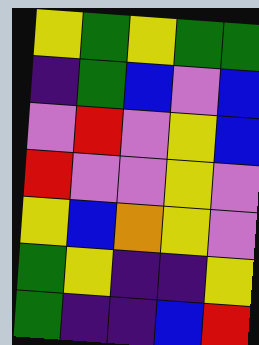[["yellow", "green", "yellow", "green", "green"], ["indigo", "green", "blue", "violet", "blue"], ["violet", "red", "violet", "yellow", "blue"], ["red", "violet", "violet", "yellow", "violet"], ["yellow", "blue", "orange", "yellow", "violet"], ["green", "yellow", "indigo", "indigo", "yellow"], ["green", "indigo", "indigo", "blue", "red"]]